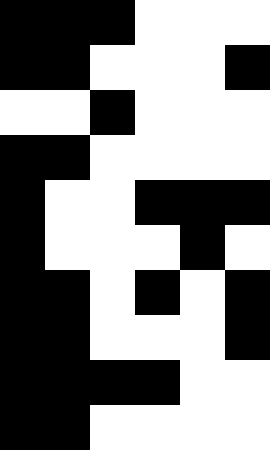[["black", "black", "black", "white", "white", "white"], ["black", "black", "white", "white", "white", "black"], ["white", "white", "black", "white", "white", "white"], ["black", "black", "white", "white", "white", "white"], ["black", "white", "white", "black", "black", "black"], ["black", "white", "white", "white", "black", "white"], ["black", "black", "white", "black", "white", "black"], ["black", "black", "white", "white", "white", "black"], ["black", "black", "black", "black", "white", "white"], ["black", "black", "white", "white", "white", "white"]]